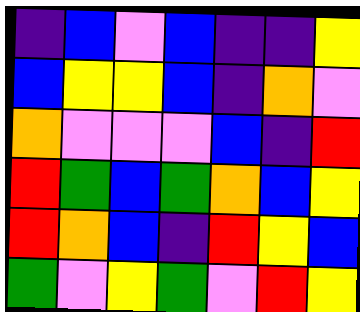[["indigo", "blue", "violet", "blue", "indigo", "indigo", "yellow"], ["blue", "yellow", "yellow", "blue", "indigo", "orange", "violet"], ["orange", "violet", "violet", "violet", "blue", "indigo", "red"], ["red", "green", "blue", "green", "orange", "blue", "yellow"], ["red", "orange", "blue", "indigo", "red", "yellow", "blue"], ["green", "violet", "yellow", "green", "violet", "red", "yellow"]]